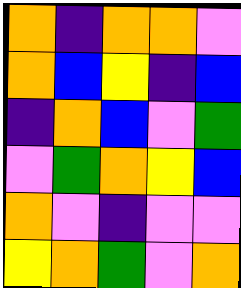[["orange", "indigo", "orange", "orange", "violet"], ["orange", "blue", "yellow", "indigo", "blue"], ["indigo", "orange", "blue", "violet", "green"], ["violet", "green", "orange", "yellow", "blue"], ["orange", "violet", "indigo", "violet", "violet"], ["yellow", "orange", "green", "violet", "orange"]]